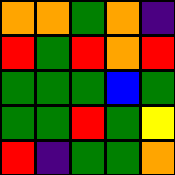[["orange", "orange", "green", "orange", "indigo"], ["red", "green", "red", "orange", "red"], ["green", "green", "green", "blue", "green"], ["green", "green", "red", "green", "yellow"], ["red", "indigo", "green", "green", "orange"]]